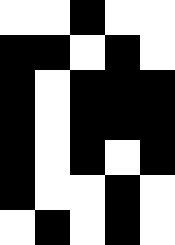[["white", "white", "black", "white", "white"], ["black", "black", "white", "black", "white"], ["black", "white", "black", "black", "black"], ["black", "white", "black", "black", "black"], ["black", "white", "black", "white", "black"], ["black", "white", "white", "black", "white"], ["white", "black", "white", "black", "white"]]